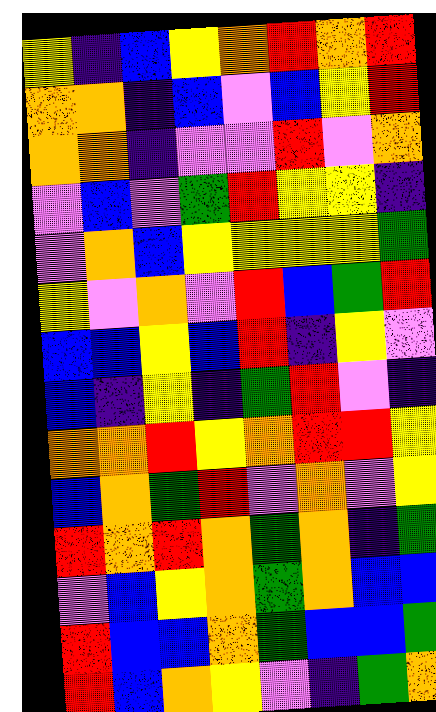[["yellow", "indigo", "blue", "yellow", "orange", "red", "orange", "red"], ["orange", "orange", "indigo", "blue", "violet", "blue", "yellow", "red"], ["orange", "orange", "indigo", "violet", "violet", "red", "violet", "orange"], ["violet", "blue", "violet", "green", "red", "yellow", "yellow", "indigo"], ["violet", "orange", "blue", "yellow", "yellow", "yellow", "yellow", "green"], ["yellow", "violet", "orange", "violet", "red", "blue", "green", "red"], ["blue", "blue", "yellow", "blue", "red", "indigo", "yellow", "violet"], ["blue", "indigo", "yellow", "indigo", "green", "red", "violet", "indigo"], ["orange", "orange", "red", "yellow", "orange", "red", "red", "yellow"], ["blue", "orange", "green", "red", "violet", "orange", "violet", "yellow"], ["red", "orange", "red", "orange", "green", "orange", "indigo", "green"], ["violet", "blue", "yellow", "orange", "green", "orange", "blue", "blue"], ["red", "blue", "blue", "orange", "green", "blue", "blue", "green"], ["red", "blue", "orange", "yellow", "violet", "indigo", "green", "orange"]]